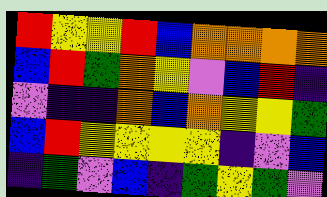[["red", "yellow", "yellow", "red", "blue", "orange", "orange", "orange", "orange"], ["blue", "red", "green", "orange", "yellow", "violet", "blue", "red", "indigo"], ["violet", "indigo", "indigo", "orange", "blue", "orange", "yellow", "yellow", "green"], ["blue", "red", "yellow", "yellow", "yellow", "yellow", "indigo", "violet", "blue"], ["indigo", "green", "violet", "blue", "indigo", "green", "yellow", "green", "violet"]]